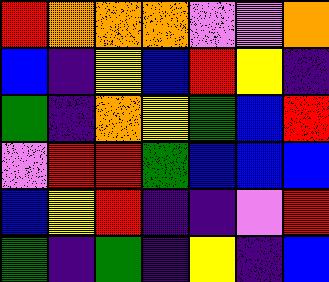[["red", "orange", "orange", "orange", "violet", "violet", "orange"], ["blue", "indigo", "yellow", "blue", "red", "yellow", "indigo"], ["green", "indigo", "orange", "yellow", "green", "blue", "red"], ["violet", "red", "red", "green", "blue", "blue", "blue"], ["blue", "yellow", "red", "indigo", "indigo", "violet", "red"], ["green", "indigo", "green", "indigo", "yellow", "indigo", "blue"]]